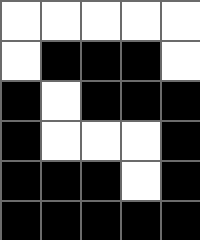[["white", "white", "white", "white", "white"], ["white", "black", "black", "black", "white"], ["black", "white", "black", "black", "black"], ["black", "white", "white", "white", "black"], ["black", "black", "black", "white", "black"], ["black", "black", "black", "black", "black"]]